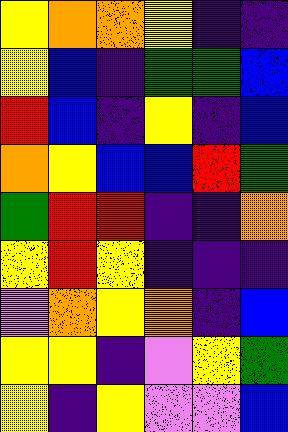[["yellow", "orange", "orange", "yellow", "indigo", "indigo"], ["yellow", "blue", "indigo", "green", "green", "blue"], ["red", "blue", "indigo", "yellow", "indigo", "blue"], ["orange", "yellow", "blue", "blue", "red", "green"], ["green", "red", "red", "indigo", "indigo", "orange"], ["yellow", "red", "yellow", "indigo", "indigo", "indigo"], ["violet", "orange", "yellow", "orange", "indigo", "blue"], ["yellow", "yellow", "indigo", "violet", "yellow", "green"], ["yellow", "indigo", "yellow", "violet", "violet", "blue"]]